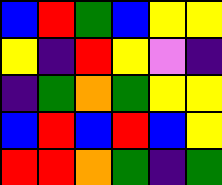[["blue", "red", "green", "blue", "yellow", "yellow"], ["yellow", "indigo", "red", "yellow", "violet", "indigo"], ["indigo", "green", "orange", "green", "yellow", "yellow"], ["blue", "red", "blue", "red", "blue", "yellow"], ["red", "red", "orange", "green", "indigo", "green"]]